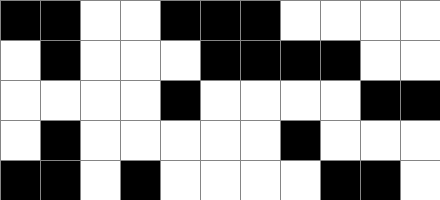[["black", "black", "white", "white", "black", "black", "black", "white", "white", "white", "white"], ["white", "black", "white", "white", "white", "black", "black", "black", "black", "white", "white"], ["white", "white", "white", "white", "black", "white", "white", "white", "white", "black", "black"], ["white", "black", "white", "white", "white", "white", "white", "black", "white", "white", "white"], ["black", "black", "white", "black", "white", "white", "white", "white", "black", "black", "white"]]